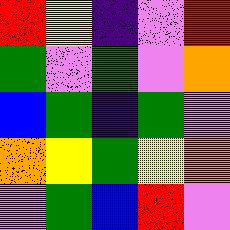[["red", "yellow", "indigo", "violet", "red"], ["green", "violet", "green", "violet", "orange"], ["blue", "green", "indigo", "green", "violet"], ["orange", "yellow", "green", "yellow", "orange"], ["violet", "green", "blue", "red", "violet"]]